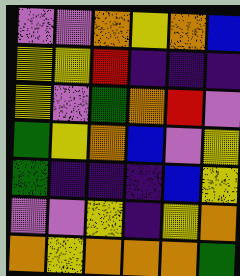[["violet", "violet", "orange", "yellow", "orange", "blue"], ["yellow", "yellow", "red", "indigo", "indigo", "indigo"], ["yellow", "violet", "green", "orange", "red", "violet"], ["green", "yellow", "orange", "blue", "violet", "yellow"], ["green", "indigo", "indigo", "indigo", "blue", "yellow"], ["violet", "violet", "yellow", "indigo", "yellow", "orange"], ["orange", "yellow", "orange", "orange", "orange", "green"]]